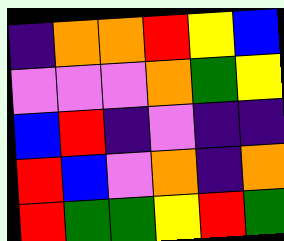[["indigo", "orange", "orange", "red", "yellow", "blue"], ["violet", "violet", "violet", "orange", "green", "yellow"], ["blue", "red", "indigo", "violet", "indigo", "indigo"], ["red", "blue", "violet", "orange", "indigo", "orange"], ["red", "green", "green", "yellow", "red", "green"]]